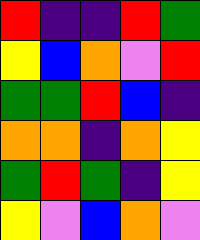[["red", "indigo", "indigo", "red", "green"], ["yellow", "blue", "orange", "violet", "red"], ["green", "green", "red", "blue", "indigo"], ["orange", "orange", "indigo", "orange", "yellow"], ["green", "red", "green", "indigo", "yellow"], ["yellow", "violet", "blue", "orange", "violet"]]